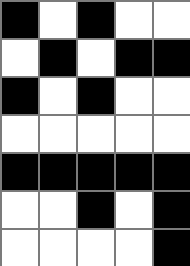[["black", "white", "black", "white", "white"], ["white", "black", "white", "black", "black"], ["black", "white", "black", "white", "white"], ["white", "white", "white", "white", "white"], ["black", "black", "black", "black", "black"], ["white", "white", "black", "white", "black"], ["white", "white", "white", "white", "black"]]